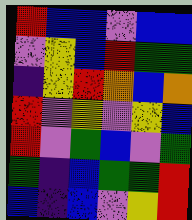[["red", "blue", "blue", "violet", "blue", "blue"], ["violet", "yellow", "blue", "red", "green", "green"], ["indigo", "yellow", "red", "orange", "blue", "orange"], ["red", "violet", "yellow", "violet", "yellow", "blue"], ["red", "violet", "green", "blue", "violet", "green"], ["green", "indigo", "blue", "green", "green", "red"], ["blue", "indigo", "blue", "violet", "yellow", "red"]]